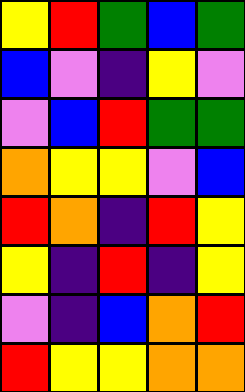[["yellow", "red", "green", "blue", "green"], ["blue", "violet", "indigo", "yellow", "violet"], ["violet", "blue", "red", "green", "green"], ["orange", "yellow", "yellow", "violet", "blue"], ["red", "orange", "indigo", "red", "yellow"], ["yellow", "indigo", "red", "indigo", "yellow"], ["violet", "indigo", "blue", "orange", "red"], ["red", "yellow", "yellow", "orange", "orange"]]